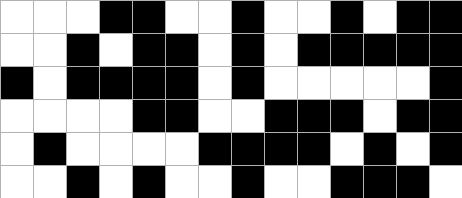[["white", "white", "white", "black", "black", "white", "white", "black", "white", "white", "black", "white", "black", "black"], ["white", "white", "black", "white", "black", "black", "white", "black", "white", "black", "black", "black", "black", "black"], ["black", "white", "black", "black", "black", "black", "white", "black", "white", "white", "white", "white", "white", "black"], ["white", "white", "white", "white", "black", "black", "white", "white", "black", "black", "black", "white", "black", "black"], ["white", "black", "white", "white", "white", "white", "black", "black", "black", "black", "white", "black", "white", "black"], ["white", "white", "black", "white", "black", "white", "white", "black", "white", "white", "black", "black", "black", "white"]]